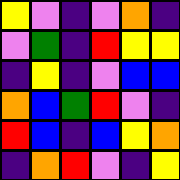[["yellow", "violet", "indigo", "violet", "orange", "indigo"], ["violet", "green", "indigo", "red", "yellow", "yellow"], ["indigo", "yellow", "indigo", "violet", "blue", "blue"], ["orange", "blue", "green", "red", "violet", "indigo"], ["red", "blue", "indigo", "blue", "yellow", "orange"], ["indigo", "orange", "red", "violet", "indigo", "yellow"]]